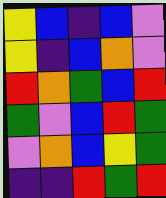[["yellow", "blue", "indigo", "blue", "violet"], ["yellow", "indigo", "blue", "orange", "violet"], ["red", "orange", "green", "blue", "red"], ["green", "violet", "blue", "red", "green"], ["violet", "orange", "blue", "yellow", "green"], ["indigo", "indigo", "red", "green", "red"]]